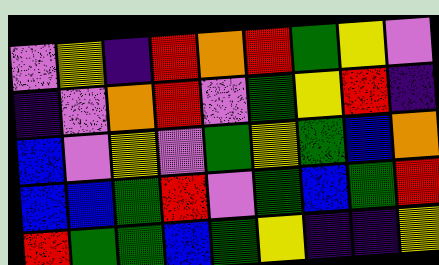[["violet", "yellow", "indigo", "red", "orange", "red", "green", "yellow", "violet"], ["indigo", "violet", "orange", "red", "violet", "green", "yellow", "red", "indigo"], ["blue", "violet", "yellow", "violet", "green", "yellow", "green", "blue", "orange"], ["blue", "blue", "green", "red", "violet", "green", "blue", "green", "red"], ["red", "green", "green", "blue", "green", "yellow", "indigo", "indigo", "yellow"]]